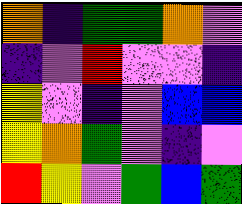[["orange", "indigo", "green", "green", "orange", "violet"], ["indigo", "violet", "red", "violet", "violet", "indigo"], ["yellow", "violet", "indigo", "violet", "blue", "blue"], ["yellow", "orange", "green", "violet", "indigo", "violet"], ["red", "yellow", "violet", "green", "blue", "green"]]